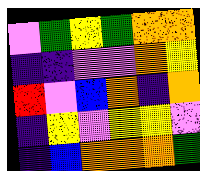[["violet", "green", "yellow", "green", "orange", "orange"], ["indigo", "indigo", "violet", "violet", "orange", "yellow"], ["red", "violet", "blue", "orange", "indigo", "orange"], ["indigo", "yellow", "violet", "yellow", "yellow", "violet"], ["indigo", "blue", "orange", "orange", "orange", "green"]]